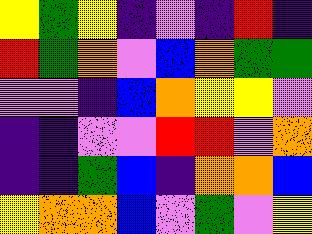[["yellow", "green", "yellow", "indigo", "violet", "indigo", "red", "indigo"], ["red", "green", "orange", "violet", "blue", "orange", "green", "green"], ["violet", "violet", "indigo", "blue", "orange", "yellow", "yellow", "violet"], ["indigo", "indigo", "violet", "violet", "red", "red", "violet", "orange"], ["indigo", "indigo", "green", "blue", "indigo", "orange", "orange", "blue"], ["yellow", "orange", "orange", "blue", "violet", "green", "violet", "yellow"]]